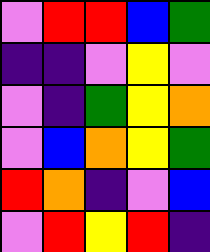[["violet", "red", "red", "blue", "green"], ["indigo", "indigo", "violet", "yellow", "violet"], ["violet", "indigo", "green", "yellow", "orange"], ["violet", "blue", "orange", "yellow", "green"], ["red", "orange", "indigo", "violet", "blue"], ["violet", "red", "yellow", "red", "indigo"]]